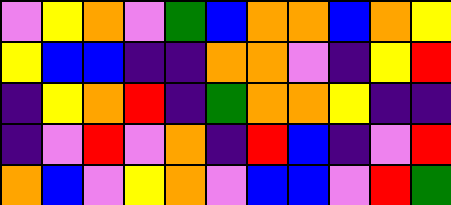[["violet", "yellow", "orange", "violet", "green", "blue", "orange", "orange", "blue", "orange", "yellow"], ["yellow", "blue", "blue", "indigo", "indigo", "orange", "orange", "violet", "indigo", "yellow", "red"], ["indigo", "yellow", "orange", "red", "indigo", "green", "orange", "orange", "yellow", "indigo", "indigo"], ["indigo", "violet", "red", "violet", "orange", "indigo", "red", "blue", "indigo", "violet", "red"], ["orange", "blue", "violet", "yellow", "orange", "violet", "blue", "blue", "violet", "red", "green"]]